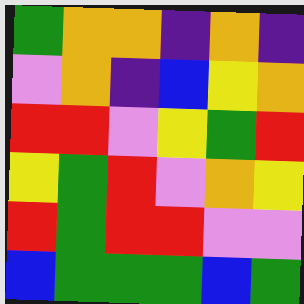[["green", "orange", "orange", "indigo", "orange", "indigo"], ["violet", "orange", "indigo", "blue", "yellow", "orange"], ["red", "red", "violet", "yellow", "green", "red"], ["yellow", "green", "red", "violet", "orange", "yellow"], ["red", "green", "red", "red", "violet", "violet"], ["blue", "green", "green", "green", "blue", "green"]]